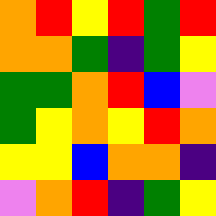[["orange", "red", "yellow", "red", "green", "red"], ["orange", "orange", "green", "indigo", "green", "yellow"], ["green", "green", "orange", "red", "blue", "violet"], ["green", "yellow", "orange", "yellow", "red", "orange"], ["yellow", "yellow", "blue", "orange", "orange", "indigo"], ["violet", "orange", "red", "indigo", "green", "yellow"]]